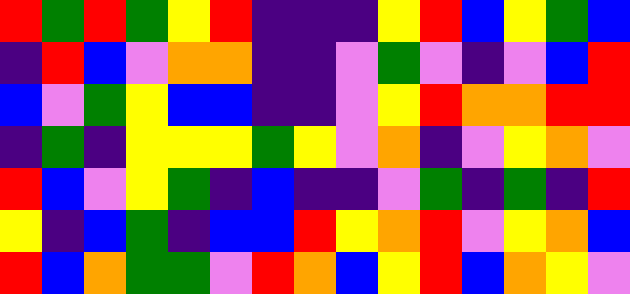[["red", "green", "red", "green", "yellow", "red", "indigo", "indigo", "indigo", "yellow", "red", "blue", "yellow", "green", "blue"], ["indigo", "red", "blue", "violet", "orange", "orange", "indigo", "indigo", "violet", "green", "violet", "indigo", "violet", "blue", "red"], ["blue", "violet", "green", "yellow", "blue", "blue", "indigo", "indigo", "violet", "yellow", "red", "orange", "orange", "red", "red"], ["indigo", "green", "indigo", "yellow", "yellow", "yellow", "green", "yellow", "violet", "orange", "indigo", "violet", "yellow", "orange", "violet"], ["red", "blue", "violet", "yellow", "green", "indigo", "blue", "indigo", "indigo", "violet", "green", "indigo", "green", "indigo", "red"], ["yellow", "indigo", "blue", "green", "indigo", "blue", "blue", "red", "yellow", "orange", "red", "violet", "yellow", "orange", "blue"], ["red", "blue", "orange", "green", "green", "violet", "red", "orange", "blue", "yellow", "red", "blue", "orange", "yellow", "violet"]]